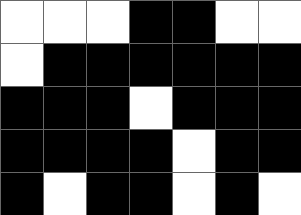[["white", "white", "white", "black", "black", "white", "white"], ["white", "black", "black", "black", "black", "black", "black"], ["black", "black", "black", "white", "black", "black", "black"], ["black", "black", "black", "black", "white", "black", "black"], ["black", "white", "black", "black", "white", "black", "white"]]